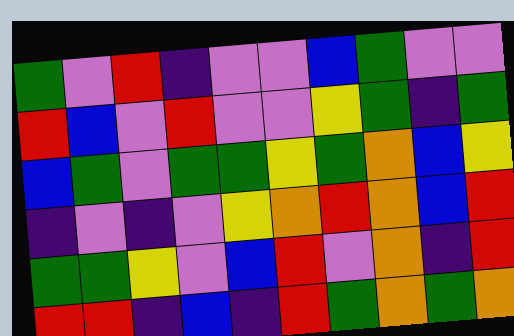[["green", "violet", "red", "indigo", "violet", "violet", "blue", "green", "violet", "violet"], ["red", "blue", "violet", "red", "violet", "violet", "yellow", "green", "indigo", "green"], ["blue", "green", "violet", "green", "green", "yellow", "green", "orange", "blue", "yellow"], ["indigo", "violet", "indigo", "violet", "yellow", "orange", "red", "orange", "blue", "red"], ["green", "green", "yellow", "violet", "blue", "red", "violet", "orange", "indigo", "red"], ["red", "red", "indigo", "blue", "indigo", "red", "green", "orange", "green", "orange"]]